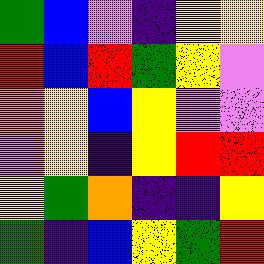[["green", "blue", "violet", "indigo", "yellow", "yellow"], ["red", "blue", "red", "green", "yellow", "violet"], ["orange", "yellow", "blue", "yellow", "violet", "violet"], ["violet", "yellow", "indigo", "yellow", "red", "red"], ["yellow", "green", "orange", "indigo", "indigo", "yellow"], ["green", "indigo", "blue", "yellow", "green", "red"]]